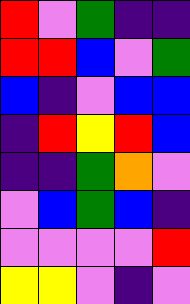[["red", "violet", "green", "indigo", "indigo"], ["red", "red", "blue", "violet", "green"], ["blue", "indigo", "violet", "blue", "blue"], ["indigo", "red", "yellow", "red", "blue"], ["indigo", "indigo", "green", "orange", "violet"], ["violet", "blue", "green", "blue", "indigo"], ["violet", "violet", "violet", "violet", "red"], ["yellow", "yellow", "violet", "indigo", "violet"]]